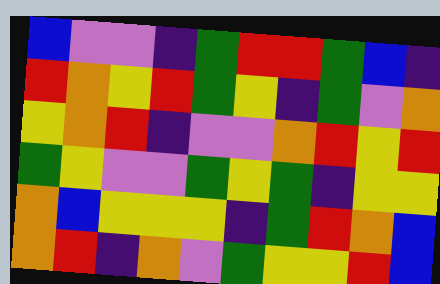[["blue", "violet", "violet", "indigo", "green", "red", "red", "green", "blue", "indigo"], ["red", "orange", "yellow", "red", "green", "yellow", "indigo", "green", "violet", "orange"], ["yellow", "orange", "red", "indigo", "violet", "violet", "orange", "red", "yellow", "red"], ["green", "yellow", "violet", "violet", "green", "yellow", "green", "indigo", "yellow", "yellow"], ["orange", "blue", "yellow", "yellow", "yellow", "indigo", "green", "red", "orange", "blue"], ["orange", "red", "indigo", "orange", "violet", "green", "yellow", "yellow", "red", "blue"]]